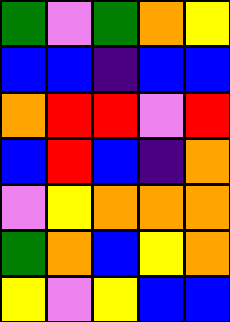[["green", "violet", "green", "orange", "yellow"], ["blue", "blue", "indigo", "blue", "blue"], ["orange", "red", "red", "violet", "red"], ["blue", "red", "blue", "indigo", "orange"], ["violet", "yellow", "orange", "orange", "orange"], ["green", "orange", "blue", "yellow", "orange"], ["yellow", "violet", "yellow", "blue", "blue"]]